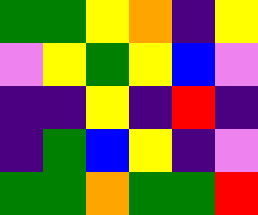[["green", "green", "yellow", "orange", "indigo", "yellow"], ["violet", "yellow", "green", "yellow", "blue", "violet"], ["indigo", "indigo", "yellow", "indigo", "red", "indigo"], ["indigo", "green", "blue", "yellow", "indigo", "violet"], ["green", "green", "orange", "green", "green", "red"]]